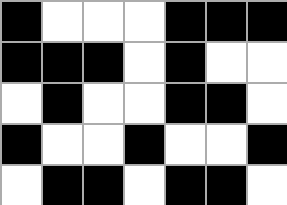[["black", "white", "white", "white", "black", "black", "black"], ["black", "black", "black", "white", "black", "white", "white"], ["white", "black", "white", "white", "black", "black", "white"], ["black", "white", "white", "black", "white", "white", "black"], ["white", "black", "black", "white", "black", "black", "white"]]